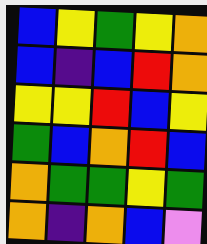[["blue", "yellow", "green", "yellow", "orange"], ["blue", "indigo", "blue", "red", "orange"], ["yellow", "yellow", "red", "blue", "yellow"], ["green", "blue", "orange", "red", "blue"], ["orange", "green", "green", "yellow", "green"], ["orange", "indigo", "orange", "blue", "violet"]]